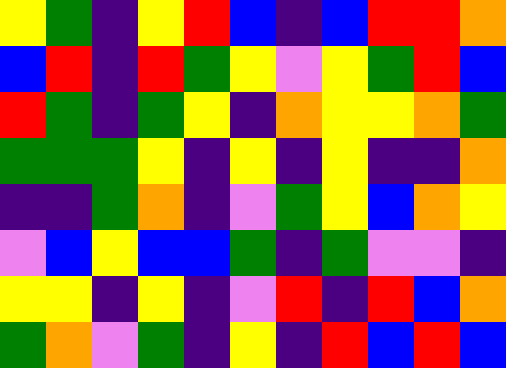[["yellow", "green", "indigo", "yellow", "red", "blue", "indigo", "blue", "red", "red", "orange"], ["blue", "red", "indigo", "red", "green", "yellow", "violet", "yellow", "green", "red", "blue"], ["red", "green", "indigo", "green", "yellow", "indigo", "orange", "yellow", "yellow", "orange", "green"], ["green", "green", "green", "yellow", "indigo", "yellow", "indigo", "yellow", "indigo", "indigo", "orange"], ["indigo", "indigo", "green", "orange", "indigo", "violet", "green", "yellow", "blue", "orange", "yellow"], ["violet", "blue", "yellow", "blue", "blue", "green", "indigo", "green", "violet", "violet", "indigo"], ["yellow", "yellow", "indigo", "yellow", "indigo", "violet", "red", "indigo", "red", "blue", "orange"], ["green", "orange", "violet", "green", "indigo", "yellow", "indigo", "red", "blue", "red", "blue"]]